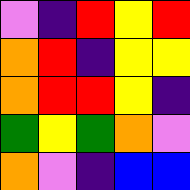[["violet", "indigo", "red", "yellow", "red"], ["orange", "red", "indigo", "yellow", "yellow"], ["orange", "red", "red", "yellow", "indigo"], ["green", "yellow", "green", "orange", "violet"], ["orange", "violet", "indigo", "blue", "blue"]]